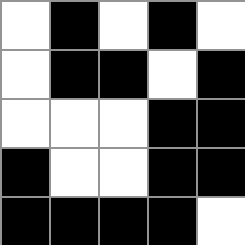[["white", "black", "white", "black", "white"], ["white", "black", "black", "white", "black"], ["white", "white", "white", "black", "black"], ["black", "white", "white", "black", "black"], ["black", "black", "black", "black", "white"]]